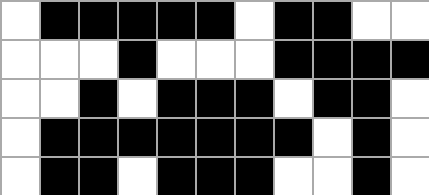[["white", "black", "black", "black", "black", "black", "white", "black", "black", "white", "white"], ["white", "white", "white", "black", "white", "white", "white", "black", "black", "black", "black"], ["white", "white", "black", "white", "black", "black", "black", "white", "black", "black", "white"], ["white", "black", "black", "black", "black", "black", "black", "black", "white", "black", "white"], ["white", "black", "black", "white", "black", "black", "black", "white", "white", "black", "white"]]